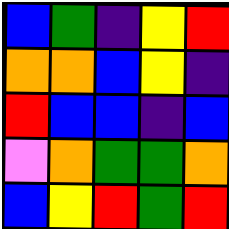[["blue", "green", "indigo", "yellow", "red"], ["orange", "orange", "blue", "yellow", "indigo"], ["red", "blue", "blue", "indigo", "blue"], ["violet", "orange", "green", "green", "orange"], ["blue", "yellow", "red", "green", "red"]]